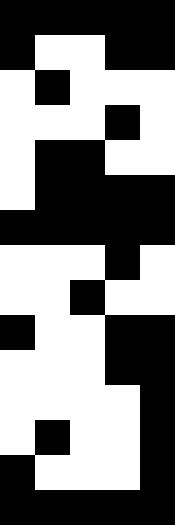[["black", "black", "black", "black", "black"], ["black", "white", "white", "black", "black"], ["white", "black", "white", "white", "white"], ["white", "white", "white", "black", "white"], ["white", "black", "black", "white", "white"], ["white", "black", "black", "black", "black"], ["black", "black", "black", "black", "black"], ["white", "white", "white", "black", "white"], ["white", "white", "black", "white", "white"], ["black", "white", "white", "black", "black"], ["white", "white", "white", "black", "black"], ["white", "white", "white", "white", "black"], ["white", "black", "white", "white", "black"], ["black", "white", "white", "white", "black"], ["black", "black", "black", "black", "black"]]